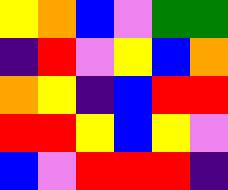[["yellow", "orange", "blue", "violet", "green", "green"], ["indigo", "red", "violet", "yellow", "blue", "orange"], ["orange", "yellow", "indigo", "blue", "red", "red"], ["red", "red", "yellow", "blue", "yellow", "violet"], ["blue", "violet", "red", "red", "red", "indigo"]]